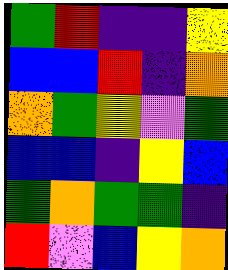[["green", "red", "indigo", "indigo", "yellow"], ["blue", "blue", "red", "indigo", "orange"], ["orange", "green", "yellow", "violet", "green"], ["blue", "blue", "indigo", "yellow", "blue"], ["green", "orange", "green", "green", "indigo"], ["red", "violet", "blue", "yellow", "orange"]]